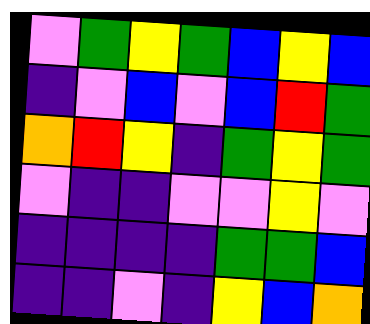[["violet", "green", "yellow", "green", "blue", "yellow", "blue"], ["indigo", "violet", "blue", "violet", "blue", "red", "green"], ["orange", "red", "yellow", "indigo", "green", "yellow", "green"], ["violet", "indigo", "indigo", "violet", "violet", "yellow", "violet"], ["indigo", "indigo", "indigo", "indigo", "green", "green", "blue"], ["indigo", "indigo", "violet", "indigo", "yellow", "blue", "orange"]]